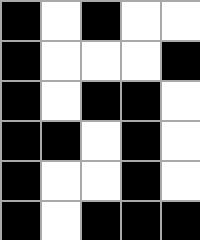[["black", "white", "black", "white", "white"], ["black", "white", "white", "white", "black"], ["black", "white", "black", "black", "white"], ["black", "black", "white", "black", "white"], ["black", "white", "white", "black", "white"], ["black", "white", "black", "black", "black"]]